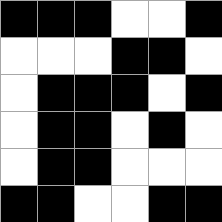[["black", "black", "black", "white", "white", "black"], ["white", "white", "white", "black", "black", "white"], ["white", "black", "black", "black", "white", "black"], ["white", "black", "black", "white", "black", "white"], ["white", "black", "black", "white", "white", "white"], ["black", "black", "white", "white", "black", "black"]]